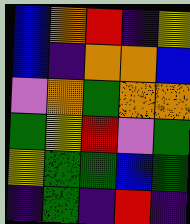[["blue", "orange", "red", "indigo", "yellow"], ["blue", "indigo", "orange", "orange", "blue"], ["violet", "orange", "green", "orange", "orange"], ["green", "yellow", "red", "violet", "green"], ["yellow", "green", "green", "blue", "green"], ["indigo", "green", "indigo", "red", "indigo"]]